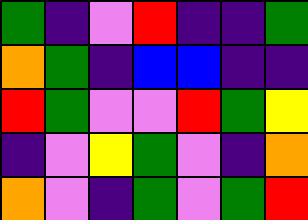[["green", "indigo", "violet", "red", "indigo", "indigo", "green"], ["orange", "green", "indigo", "blue", "blue", "indigo", "indigo"], ["red", "green", "violet", "violet", "red", "green", "yellow"], ["indigo", "violet", "yellow", "green", "violet", "indigo", "orange"], ["orange", "violet", "indigo", "green", "violet", "green", "red"]]